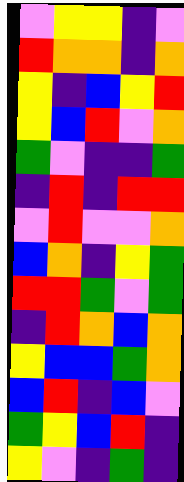[["violet", "yellow", "yellow", "indigo", "violet"], ["red", "orange", "orange", "indigo", "orange"], ["yellow", "indigo", "blue", "yellow", "red"], ["yellow", "blue", "red", "violet", "orange"], ["green", "violet", "indigo", "indigo", "green"], ["indigo", "red", "indigo", "red", "red"], ["violet", "red", "violet", "violet", "orange"], ["blue", "orange", "indigo", "yellow", "green"], ["red", "red", "green", "violet", "green"], ["indigo", "red", "orange", "blue", "orange"], ["yellow", "blue", "blue", "green", "orange"], ["blue", "red", "indigo", "blue", "violet"], ["green", "yellow", "blue", "red", "indigo"], ["yellow", "violet", "indigo", "green", "indigo"]]